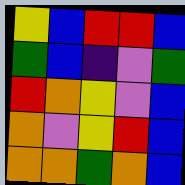[["yellow", "blue", "red", "red", "blue"], ["green", "blue", "indigo", "violet", "green"], ["red", "orange", "yellow", "violet", "blue"], ["orange", "violet", "yellow", "red", "blue"], ["orange", "orange", "green", "orange", "blue"]]